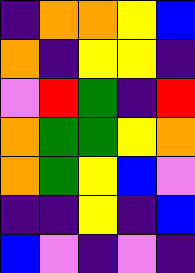[["indigo", "orange", "orange", "yellow", "blue"], ["orange", "indigo", "yellow", "yellow", "indigo"], ["violet", "red", "green", "indigo", "red"], ["orange", "green", "green", "yellow", "orange"], ["orange", "green", "yellow", "blue", "violet"], ["indigo", "indigo", "yellow", "indigo", "blue"], ["blue", "violet", "indigo", "violet", "indigo"]]